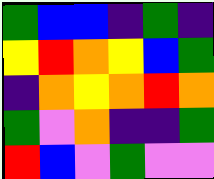[["green", "blue", "blue", "indigo", "green", "indigo"], ["yellow", "red", "orange", "yellow", "blue", "green"], ["indigo", "orange", "yellow", "orange", "red", "orange"], ["green", "violet", "orange", "indigo", "indigo", "green"], ["red", "blue", "violet", "green", "violet", "violet"]]